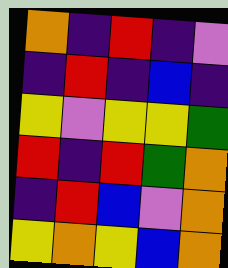[["orange", "indigo", "red", "indigo", "violet"], ["indigo", "red", "indigo", "blue", "indigo"], ["yellow", "violet", "yellow", "yellow", "green"], ["red", "indigo", "red", "green", "orange"], ["indigo", "red", "blue", "violet", "orange"], ["yellow", "orange", "yellow", "blue", "orange"]]